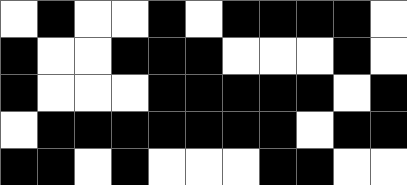[["white", "black", "white", "white", "black", "white", "black", "black", "black", "black", "white"], ["black", "white", "white", "black", "black", "black", "white", "white", "white", "black", "white"], ["black", "white", "white", "white", "black", "black", "black", "black", "black", "white", "black"], ["white", "black", "black", "black", "black", "black", "black", "black", "white", "black", "black"], ["black", "black", "white", "black", "white", "white", "white", "black", "black", "white", "white"]]